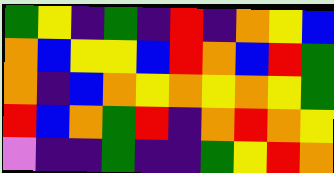[["green", "yellow", "indigo", "green", "indigo", "red", "indigo", "orange", "yellow", "blue"], ["orange", "blue", "yellow", "yellow", "blue", "red", "orange", "blue", "red", "green"], ["orange", "indigo", "blue", "orange", "yellow", "orange", "yellow", "orange", "yellow", "green"], ["red", "blue", "orange", "green", "red", "indigo", "orange", "red", "orange", "yellow"], ["violet", "indigo", "indigo", "green", "indigo", "indigo", "green", "yellow", "red", "orange"]]